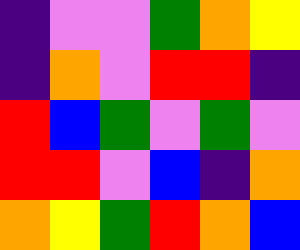[["indigo", "violet", "violet", "green", "orange", "yellow"], ["indigo", "orange", "violet", "red", "red", "indigo"], ["red", "blue", "green", "violet", "green", "violet"], ["red", "red", "violet", "blue", "indigo", "orange"], ["orange", "yellow", "green", "red", "orange", "blue"]]